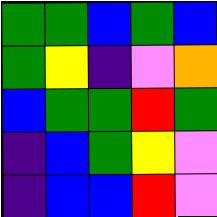[["green", "green", "blue", "green", "blue"], ["green", "yellow", "indigo", "violet", "orange"], ["blue", "green", "green", "red", "green"], ["indigo", "blue", "green", "yellow", "violet"], ["indigo", "blue", "blue", "red", "violet"]]